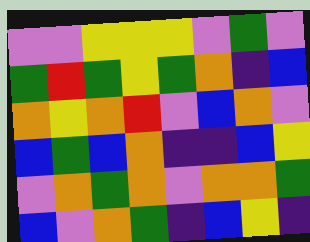[["violet", "violet", "yellow", "yellow", "yellow", "violet", "green", "violet"], ["green", "red", "green", "yellow", "green", "orange", "indigo", "blue"], ["orange", "yellow", "orange", "red", "violet", "blue", "orange", "violet"], ["blue", "green", "blue", "orange", "indigo", "indigo", "blue", "yellow"], ["violet", "orange", "green", "orange", "violet", "orange", "orange", "green"], ["blue", "violet", "orange", "green", "indigo", "blue", "yellow", "indigo"]]